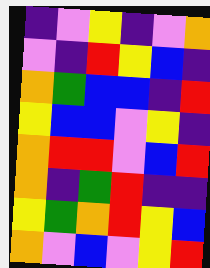[["indigo", "violet", "yellow", "indigo", "violet", "orange"], ["violet", "indigo", "red", "yellow", "blue", "indigo"], ["orange", "green", "blue", "blue", "indigo", "red"], ["yellow", "blue", "blue", "violet", "yellow", "indigo"], ["orange", "red", "red", "violet", "blue", "red"], ["orange", "indigo", "green", "red", "indigo", "indigo"], ["yellow", "green", "orange", "red", "yellow", "blue"], ["orange", "violet", "blue", "violet", "yellow", "red"]]